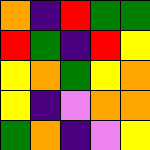[["orange", "indigo", "red", "green", "green"], ["red", "green", "indigo", "red", "yellow"], ["yellow", "orange", "green", "yellow", "orange"], ["yellow", "indigo", "violet", "orange", "orange"], ["green", "orange", "indigo", "violet", "yellow"]]